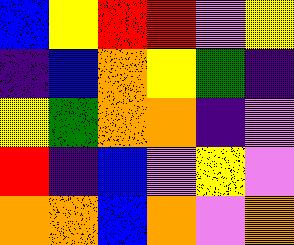[["blue", "yellow", "red", "red", "violet", "yellow"], ["indigo", "blue", "orange", "yellow", "green", "indigo"], ["yellow", "green", "orange", "orange", "indigo", "violet"], ["red", "indigo", "blue", "violet", "yellow", "violet"], ["orange", "orange", "blue", "orange", "violet", "orange"]]